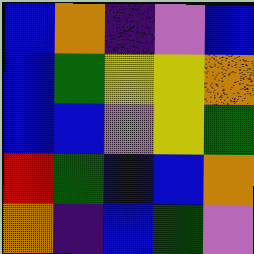[["blue", "orange", "indigo", "violet", "blue"], ["blue", "green", "yellow", "yellow", "orange"], ["blue", "blue", "violet", "yellow", "green"], ["red", "green", "blue", "blue", "orange"], ["orange", "indigo", "blue", "green", "violet"]]